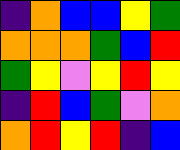[["indigo", "orange", "blue", "blue", "yellow", "green"], ["orange", "orange", "orange", "green", "blue", "red"], ["green", "yellow", "violet", "yellow", "red", "yellow"], ["indigo", "red", "blue", "green", "violet", "orange"], ["orange", "red", "yellow", "red", "indigo", "blue"]]